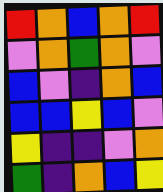[["red", "orange", "blue", "orange", "red"], ["violet", "orange", "green", "orange", "violet"], ["blue", "violet", "indigo", "orange", "blue"], ["blue", "blue", "yellow", "blue", "violet"], ["yellow", "indigo", "indigo", "violet", "orange"], ["green", "indigo", "orange", "blue", "yellow"]]